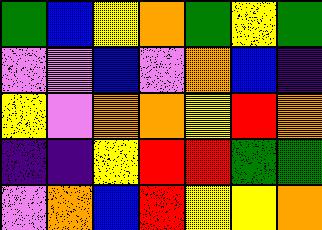[["green", "blue", "yellow", "orange", "green", "yellow", "green"], ["violet", "violet", "blue", "violet", "orange", "blue", "indigo"], ["yellow", "violet", "orange", "orange", "yellow", "red", "orange"], ["indigo", "indigo", "yellow", "red", "red", "green", "green"], ["violet", "orange", "blue", "red", "yellow", "yellow", "orange"]]